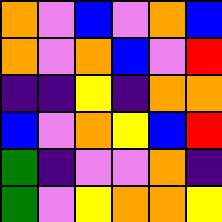[["orange", "violet", "blue", "violet", "orange", "blue"], ["orange", "violet", "orange", "blue", "violet", "red"], ["indigo", "indigo", "yellow", "indigo", "orange", "orange"], ["blue", "violet", "orange", "yellow", "blue", "red"], ["green", "indigo", "violet", "violet", "orange", "indigo"], ["green", "violet", "yellow", "orange", "orange", "yellow"]]